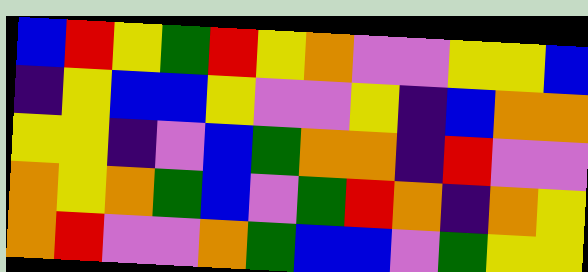[["blue", "red", "yellow", "green", "red", "yellow", "orange", "violet", "violet", "yellow", "yellow", "blue"], ["indigo", "yellow", "blue", "blue", "yellow", "violet", "violet", "yellow", "indigo", "blue", "orange", "orange"], ["yellow", "yellow", "indigo", "violet", "blue", "green", "orange", "orange", "indigo", "red", "violet", "violet"], ["orange", "yellow", "orange", "green", "blue", "violet", "green", "red", "orange", "indigo", "orange", "yellow"], ["orange", "red", "violet", "violet", "orange", "green", "blue", "blue", "violet", "green", "yellow", "yellow"]]